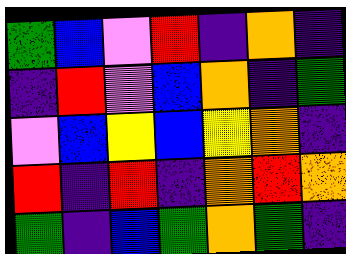[["green", "blue", "violet", "red", "indigo", "orange", "indigo"], ["indigo", "red", "violet", "blue", "orange", "indigo", "green"], ["violet", "blue", "yellow", "blue", "yellow", "orange", "indigo"], ["red", "indigo", "red", "indigo", "orange", "red", "orange"], ["green", "indigo", "blue", "green", "orange", "green", "indigo"]]